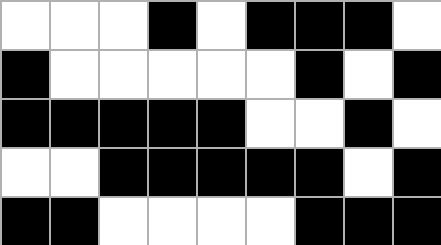[["white", "white", "white", "black", "white", "black", "black", "black", "white"], ["black", "white", "white", "white", "white", "white", "black", "white", "black"], ["black", "black", "black", "black", "black", "white", "white", "black", "white"], ["white", "white", "black", "black", "black", "black", "black", "white", "black"], ["black", "black", "white", "white", "white", "white", "black", "black", "black"]]